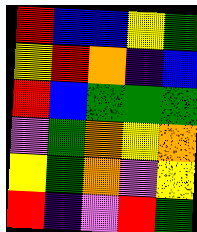[["red", "blue", "blue", "yellow", "green"], ["yellow", "red", "orange", "indigo", "blue"], ["red", "blue", "green", "green", "green"], ["violet", "green", "orange", "yellow", "orange"], ["yellow", "green", "orange", "violet", "yellow"], ["red", "indigo", "violet", "red", "green"]]